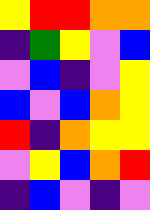[["yellow", "red", "red", "orange", "orange"], ["indigo", "green", "yellow", "violet", "blue"], ["violet", "blue", "indigo", "violet", "yellow"], ["blue", "violet", "blue", "orange", "yellow"], ["red", "indigo", "orange", "yellow", "yellow"], ["violet", "yellow", "blue", "orange", "red"], ["indigo", "blue", "violet", "indigo", "violet"]]